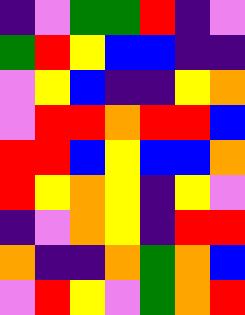[["indigo", "violet", "green", "green", "red", "indigo", "violet"], ["green", "red", "yellow", "blue", "blue", "indigo", "indigo"], ["violet", "yellow", "blue", "indigo", "indigo", "yellow", "orange"], ["violet", "red", "red", "orange", "red", "red", "blue"], ["red", "red", "blue", "yellow", "blue", "blue", "orange"], ["red", "yellow", "orange", "yellow", "indigo", "yellow", "violet"], ["indigo", "violet", "orange", "yellow", "indigo", "red", "red"], ["orange", "indigo", "indigo", "orange", "green", "orange", "blue"], ["violet", "red", "yellow", "violet", "green", "orange", "red"]]